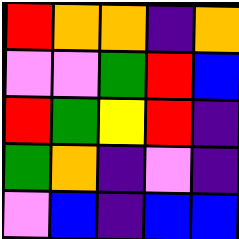[["red", "orange", "orange", "indigo", "orange"], ["violet", "violet", "green", "red", "blue"], ["red", "green", "yellow", "red", "indigo"], ["green", "orange", "indigo", "violet", "indigo"], ["violet", "blue", "indigo", "blue", "blue"]]